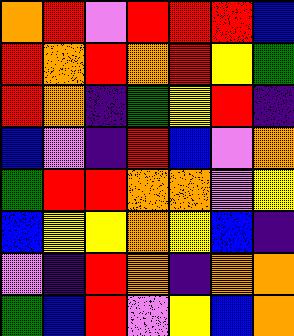[["orange", "red", "violet", "red", "red", "red", "blue"], ["red", "orange", "red", "orange", "red", "yellow", "green"], ["red", "orange", "indigo", "green", "yellow", "red", "indigo"], ["blue", "violet", "indigo", "red", "blue", "violet", "orange"], ["green", "red", "red", "orange", "orange", "violet", "yellow"], ["blue", "yellow", "yellow", "orange", "yellow", "blue", "indigo"], ["violet", "indigo", "red", "orange", "indigo", "orange", "orange"], ["green", "blue", "red", "violet", "yellow", "blue", "orange"]]